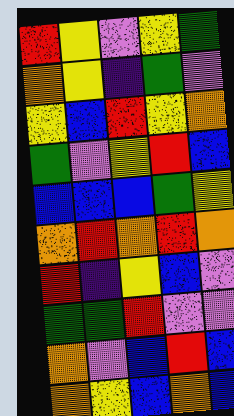[["red", "yellow", "violet", "yellow", "green"], ["orange", "yellow", "indigo", "green", "violet"], ["yellow", "blue", "red", "yellow", "orange"], ["green", "violet", "yellow", "red", "blue"], ["blue", "blue", "blue", "green", "yellow"], ["orange", "red", "orange", "red", "orange"], ["red", "indigo", "yellow", "blue", "violet"], ["green", "green", "red", "violet", "violet"], ["orange", "violet", "blue", "red", "blue"], ["orange", "yellow", "blue", "orange", "blue"]]